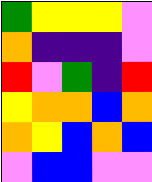[["green", "yellow", "yellow", "yellow", "violet"], ["orange", "indigo", "indigo", "indigo", "violet"], ["red", "violet", "green", "indigo", "red"], ["yellow", "orange", "orange", "blue", "orange"], ["orange", "yellow", "blue", "orange", "blue"], ["violet", "blue", "blue", "violet", "violet"]]